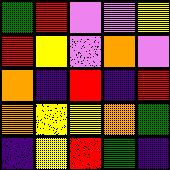[["green", "red", "violet", "violet", "yellow"], ["red", "yellow", "violet", "orange", "violet"], ["orange", "indigo", "red", "indigo", "red"], ["orange", "yellow", "yellow", "orange", "green"], ["indigo", "yellow", "red", "green", "indigo"]]